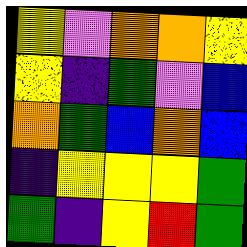[["yellow", "violet", "orange", "orange", "yellow"], ["yellow", "indigo", "green", "violet", "blue"], ["orange", "green", "blue", "orange", "blue"], ["indigo", "yellow", "yellow", "yellow", "green"], ["green", "indigo", "yellow", "red", "green"]]